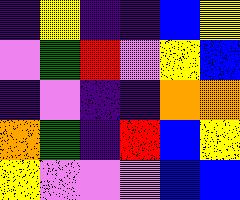[["indigo", "yellow", "indigo", "indigo", "blue", "yellow"], ["violet", "green", "red", "violet", "yellow", "blue"], ["indigo", "violet", "indigo", "indigo", "orange", "orange"], ["orange", "green", "indigo", "red", "blue", "yellow"], ["yellow", "violet", "violet", "violet", "blue", "blue"]]